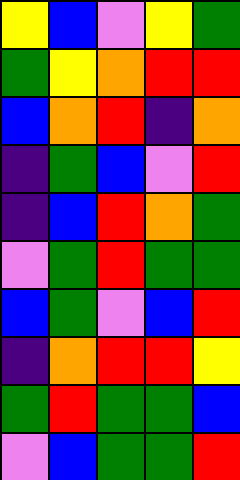[["yellow", "blue", "violet", "yellow", "green"], ["green", "yellow", "orange", "red", "red"], ["blue", "orange", "red", "indigo", "orange"], ["indigo", "green", "blue", "violet", "red"], ["indigo", "blue", "red", "orange", "green"], ["violet", "green", "red", "green", "green"], ["blue", "green", "violet", "blue", "red"], ["indigo", "orange", "red", "red", "yellow"], ["green", "red", "green", "green", "blue"], ["violet", "blue", "green", "green", "red"]]